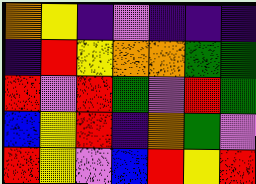[["orange", "yellow", "indigo", "violet", "indigo", "indigo", "indigo"], ["indigo", "red", "yellow", "orange", "orange", "green", "green"], ["red", "violet", "red", "green", "violet", "red", "green"], ["blue", "yellow", "red", "indigo", "orange", "green", "violet"], ["red", "yellow", "violet", "blue", "red", "yellow", "red"]]